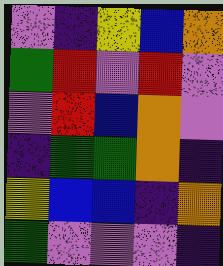[["violet", "indigo", "yellow", "blue", "orange"], ["green", "red", "violet", "red", "violet"], ["violet", "red", "blue", "orange", "violet"], ["indigo", "green", "green", "orange", "indigo"], ["yellow", "blue", "blue", "indigo", "orange"], ["green", "violet", "violet", "violet", "indigo"]]